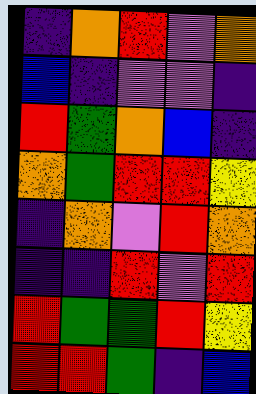[["indigo", "orange", "red", "violet", "orange"], ["blue", "indigo", "violet", "violet", "indigo"], ["red", "green", "orange", "blue", "indigo"], ["orange", "green", "red", "red", "yellow"], ["indigo", "orange", "violet", "red", "orange"], ["indigo", "indigo", "red", "violet", "red"], ["red", "green", "green", "red", "yellow"], ["red", "red", "green", "indigo", "blue"]]